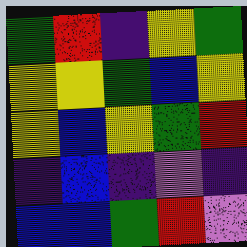[["green", "red", "indigo", "yellow", "green"], ["yellow", "yellow", "green", "blue", "yellow"], ["yellow", "blue", "yellow", "green", "red"], ["indigo", "blue", "indigo", "violet", "indigo"], ["blue", "blue", "green", "red", "violet"]]